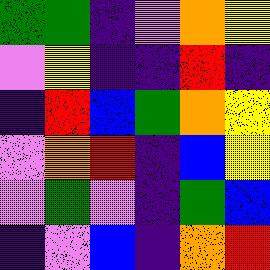[["green", "green", "indigo", "violet", "orange", "yellow"], ["violet", "yellow", "indigo", "indigo", "red", "indigo"], ["indigo", "red", "blue", "green", "orange", "yellow"], ["violet", "orange", "red", "indigo", "blue", "yellow"], ["violet", "green", "violet", "indigo", "green", "blue"], ["indigo", "violet", "blue", "indigo", "orange", "red"]]